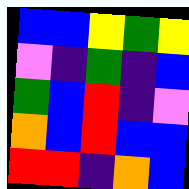[["blue", "blue", "yellow", "green", "yellow"], ["violet", "indigo", "green", "indigo", "blue"], ["green", "blue", "red", "indigo", "violet"], ["orange", "blue", "red", "blue", "blue"], ["red", "red", "indigo", "orange", "blue"]]